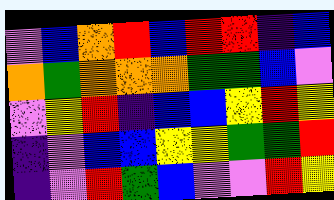[["violet", "blue", "orange", "red", "blue", "red", "red", "indigo", "blue"], ["orange", "green", "orange", "orange", "orange", "green", "green", "blue", "violet"], ["violet", "yellow", "red", "indigo", "blue", "blue", "yellow", "red", "yellow"], ["indigo", "violet", "blue", "blue", "yellow", "yellow", "green", "green", "red"], ["indigo", "violet", "red", "green", "blue", "violet", "violet", "red", "yellow"]]